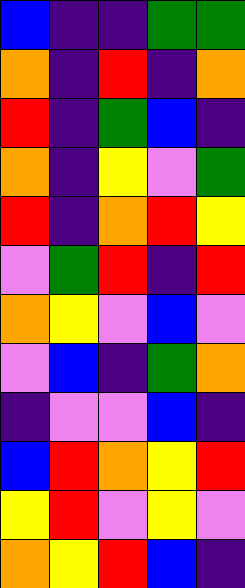[["blue", "indigo", "indigo", "green", "green"], ["orange", "indigo", "red", "indigo", "orange"], ["red", "indigo", "green", "blue", "indigo"], ["orange", "indigo", "yellow", "violet", "green"], ["red", "indigo", "orange", "red", "yellow"], ["violet", "green", "red", "indigo", "red"], ["orange", "yellow", "violet", "blue", "violet"], ["violet", "blue", "indigo", "green", "orange"], ["indigo", "violet", "violet", "blue", "indigo"], ["blue", "red", "orange", "yellow", "red"], ["yellow", "red", "violet", "yellow", "violet"], ["orange", "yellow", "red", "blue", "indigo"]]